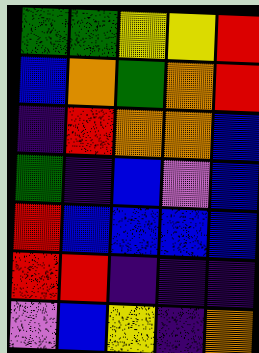[["green", "green", "yellow", "yellow", "red"], ["blue", "orange", "green", "orange", "red"], ["indigo", "red", "orange", "orange", "blue"], ["green", "indigo", "blue", "violet", "blue"], ["red", "blue", "blue", "blue", "blue"], ["red", "red", "indigo", "indigo", "indigo"], ["violet", "blue", "yellow", "indigo", "orange"]]